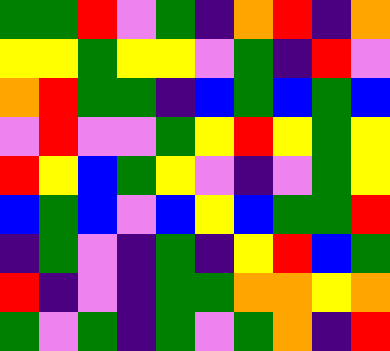[["green", "green", "red", "violet", "green", "indigo", "orange", "red", "indigo", "orange"], ["yellow", "yellow", "green", "yellow", "yellow", "violet", "green", "indigo", "red", "violet"], ["orange", "red", "green", "green", "indigo", "blue", "green", "blue", "green", "blue"], ["violet", "red", "violet", "violet", "green", "yellow", "red", "yellow", "green", "yellow"], ["red", "yellow", "blue", "green", "yellow", "violet", "indigo", "violet", "green", "yellow"], ["blue", "green", "blue", "violet", "blue", "yellow", "blue", "green", "green", "red"], ["indigo", "green", "violet", "indigo", "green", "indigo", "yellow", "red", "blue", "green"], ["red", "indigo", "violet", "indigo", "green", "green", "orange", "orange", "yellow", "orange"], ["green", "violet", "green", "indigo", "green", "violet", "green", "orange", "indigo", "red"]]